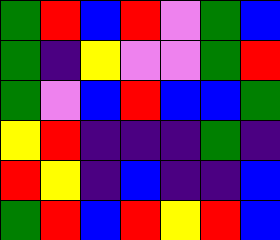[["green", "red", "blue", "red", "violet", "green", "blue"], ["green", "indigo", "yellow", "violet", "violet", "green", "red"], ["green", "violet", "blue", "red", "blue", "blue", "green"], ["yellow", "red", "indigo", "indigo", "indigo", "green", "indigo"], ["red", "yellow", "indigo", "blue", "indigo", "indigo", "blue"], ["green", "red", "blue", "red", "yellow", "red", "blue"]]